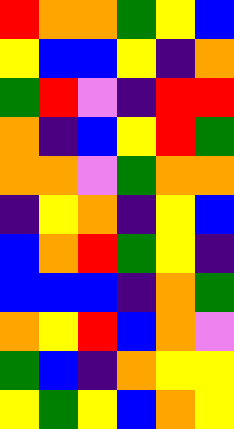[["red", "orange", "orange", "green", "yellow", "blue"], ["yellow", "blue", "blue", "yellow", "indigo", "orange"], ["green", "red", "violet", "indigo", "red", "red"], ["orange", "indigo", "blue", "yellow", "red", "green"], ["orange", "orange", "violet", "green", "orange", "orange"], ["indigo", "yellow", "orange", "indigo", "yellow", "blue"], ["blue", "orange", "red", "green", "yellow", "indigo"], ["blue", "blue", "blue", "indigo", "orange", "green"], ["orange", "yellow", "red", "blue", "orange", "violet"], ["green", "blue", "indigo", "orange", "yellow", "yellow"], ["yellow", "green", "yellow", "blue", "orange", "yellow"]]